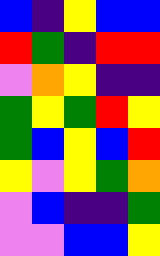[["blue", "indigo", "yellow", "blue", "blue"], ["red", "green", "indigo", "red", "red"], ["violet", "orange", "yellow", "indigo", "indigo"], ["green", "yellow", "green", "red", "yellow"], ["green", "blue", "yellow", "blue", "red"], ["yellow", "violet", "yellow", "green", "orange"], ["violet", "blue", "indigo", "indigo", "green"], ["violet", "violet", "blue", "blue", "yellow"]]